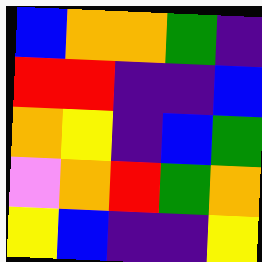[["blue", "orange", "orange", "green", "indigo"], ["red", "red", "indigo", "indigo", "blue"], ["orange", "yellow", "indigo", "blue", "green"], ["violet", "orange", "red", "green", "orange"], ["yellow", "blue", "indigo", "indigo", "yellow"]]